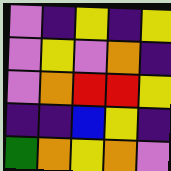[["violet", "indigo", "yellow", "indigo", "yellow"], ["violet", "yellow", "violet", "orange", "indigo"], ["violet", "orange", "red", "red", "yellow"], ["indigo", "indigo", "blue", "yellow", "indigo"], ["green", "orange", "yellow", "orange", "violet"]]